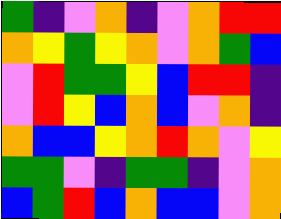[["green", "indigo", "violet", "orange", "indigo", "violet", "orange", "red", "red"], ["orange", "yellow", "green", "yellow", "orange", "violet", "orange", "green", "blue"], ["violet", "red", "green", "green", "yellow", "blue", "red", "red", "indigo"], ["violet", "red", "yellow", "blue", "orange", "blue", "violet", "orange", "indigo"], ["orange", "blue", "blue", "yellow", "orange", "red", "orange", "violet", "yellow"], ["green", "green", "violet", "indigo", "green", "green", "indigo", "violet", "orange"], ["blue", "green", "red", "blue", "orange", "blue", "blue", "violet", "orange"]]